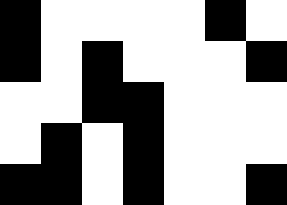[["black", "white", "white", "white", "white", "black", "white"], ["black", "white", "black", "white", "white", "white", "black"], ["white", "white", "black", "black", "white", "white", "white"], ["white", "black", "white", "black", "white", "white", "white"], ["black", "black", "white", "black", "white", "white", "black"]]